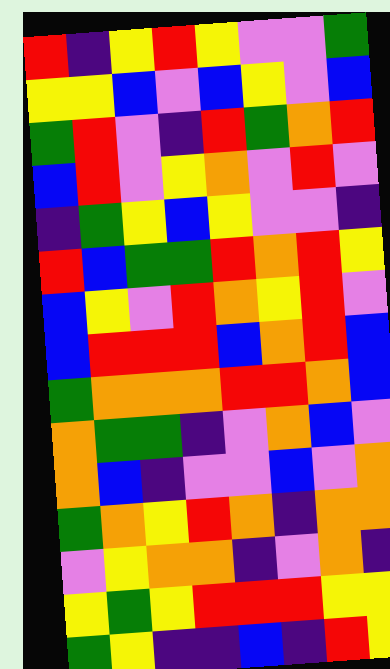[["red", "indigo", "yellow", "red", "yellow", "violet", "violet", "green"], ["yellow", "yellow", "blue", "violet", "blue", "yellow", "violet", "blue"], ["green", "red", "violet", "indigo", "red", "green", "orange", "red"], ["blue", "red", "violet", "yellow", "orange", "violet", "red", "violet"], ["indigo", "green", "yellow", "blue", "yellow", "violet", "violet", "indigo"], ["red", "blue", "green", "green", "red", "orange", "red", "yellow"], ["blue", "yellow", "violet", "red", "orange", "yellow", "red", "violet"], ["blue", "red", "red", "red", "blue", "orange", "red", "blue"], ["green", "orange", "orange", "orange", "red", "red", "orange", "blue"], ["orange", "green", "green", "indigo", "violet", "orange", "blue", "violet"], ["orange", "blue", "indigo", "violet", "violet", "blue", "violet", "orange"], ["green", "orange", "yellow", "red", "orange", "indigo", "orange", "orange"], ["violet", "yellow", "orange", "orange", "indigo", "violet", "orange", "indigo"], ["yellow", "green", "yellow", "red", "red", "red", "yellow", "yellow"], ["green", "yellow", "indigo", "indigo", "blue", "indigo", "red", "yellow"]]